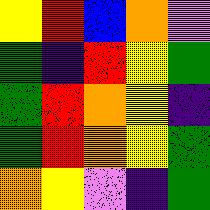[["yellow", "red", "blue", "orange", "violet"], ["green", "indigo", "red", "yellow", "green"], ["green", "red", "orange", "yellow", "indigo"], ["green", "red", "orange", "yellow", "green"], ["orange", "yellow", "violet", "indigo", "green"]]